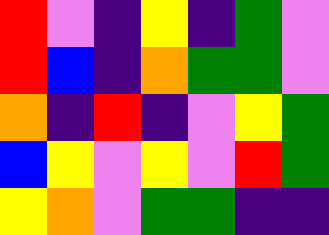[["red", "violet", "indigo", "yellow", "indigo", "green", "violet"], ["red", "blue", "indigo", "orange", "green", "green", "violet"], ["orange", "indigo", "red", "indigo", "violet", "yellow", "green"], ["blue", "yellow", "violet", "yellow", "violet", "red", "green"], ["yellow", "orange", "violet", "green", "green", "indigo", "indigo"]]